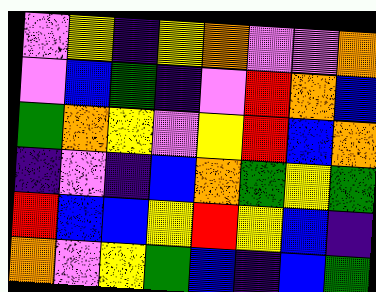[["violet", "yellow", "indigo", "yellow", "orange", "violet", "violet", "orange"], ["violet", "blue", "green", "indigo", "violet", "red", "orange", "blue"], ["green", "orange", "yellow", "violet", "yellow", "red", "blue", "orange"], ["indigo", "violet", "indigo", "blue", "orange", "green", "yellow", "green"], ["red", "blue", "blue", "yellow", "red", "yellow", "blue", "indigo"], ["orange", "violet", "yellow", "green", "blue", "indigo", "blue", "green"]]